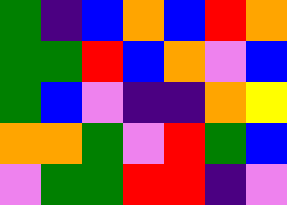[["green", "indigo", "blue", "orange", "blue", "red", "orange"], ["green", "green", "red", "blue", "orange", "violet", "blue"], ["green", "blue", "violet", "indigo", "indigo", "orange", "yellow"], ["orange", "orange", "green", "violet", "red", "green", "blue"], ["violet", "green", "green", "red", "red", "indigo", "violet"]]